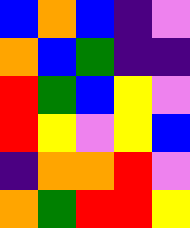[["blue", "orange", "blue", "indigo", "violet"], ["orange", "blue", "green", "indigo", "indigo"], ["red", "green", "blue", "yellow", "violet"], ["red", "yellow", "violet", "yellow", "blue"], ["indigo", "orange", "orange", "red", "violet"], ["orange", "green", "red", "red", "yellow"]]